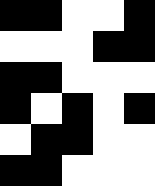[["black", "black", "white", "white", "black"], ["white", "white", "white", "black", "black"], ["black", "black", "white", "white", "white"], ["black", "white", "black", "white", "black"], ["white", "black", "black", "white", "white"], ["black", "black", "white", "white", "white"]]